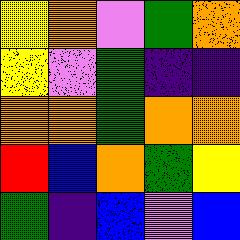[["yellow", "orange", "violet", "green", "orange"], ["yellow", "violet", "green", "indigo", "indigo"], ["orange", "orange", "green", "orange", "orange"], ["red", "blue", "orange", "green", "yellow"], ["green", "indigo", "blue", "violet", "blue"]]